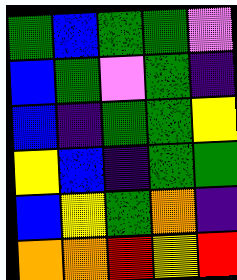[["green", "blue", "green", "green", "violet"], ["blue", "green", "violet", "green", "indigo"], ["blue", "indigo", "green", "green", "yellow"], ["yellow", "blue", "indigo", "green", "green"], ["blue", "yellow", "green", "orange", "indigo"], ["orange", "orange", "red", "yellow", "red"]]